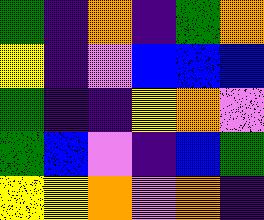[["green", "indigo", "orange", "indigo", "green", "orange"], ["yellow", "indigo", "violet", "blue", "blue", "blue"], ["green", "indigo", "indigo", "yellow", "orange", "violet"], ["green", "blue", "violet", "indigo", "blue", "green"], ["yellow", "yellow", "orange", "violet", "orange", "indigo"]]